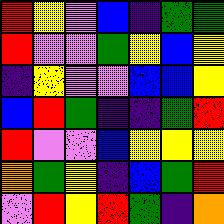[["red", "yellow", "violet", "blue", "indigo", "green", "green"], ["red", "violet", "violet", "green", "yellow", "blue", "yellow"], ["indigo", "yellow", "violet", "violet", "blue", "blue", "yellow"], ["blue", "red", "green", "indigo", "indigo", "green", "red"], ["red", "violet", "violet", "blue", "yellow", "yellow", "yellow"], ["orange", "green", "yellow", "indigo", "blue", "green", "red"], ["violet", "red", "yellow", "red", "green", "indigo", "orange"]]